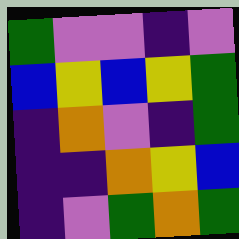[["green", "violet", "violet", "indigo", "violet"], ["blue", "yellow", "blue", "yellow", "green"], ["indigo", "orange", "violet", "indigo", "green"], ["indigo", "indigo", "orange", "yellow", "blue"], ["indigo", "violet", "green", "orange", "green"]]